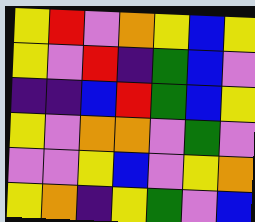[["yellow", "red", "violet", "orange", "yellow", "blue", "yellow"], ["yellow", "violet", "red", "indigo", "green", "blue", "violet"], ["indigo", "indigo", "blue", "red", "green", "blue", "yellow"], ["yellow", "violet", "orange", "orange", "violet", "green", "violet"], ["violet", "violet", "yellow", "blue", "violet", "yellow", "orange"], ["yellow", "orange", "indigo", "yellow", "green", "violet", "blue"]]